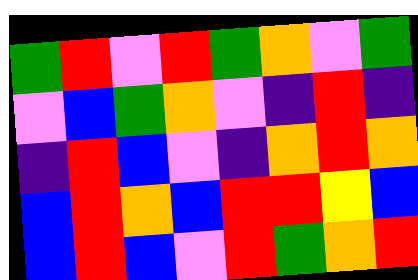[["green", "red", "violet", "red", "green", "orange", "violet", "green"], ["violet", "blue", "green", "orange", "violet", "indigo", "red", "indigo"], ["indigo", "red", "blue", "violet", "indigo", "orange", "red", "orange"], ["blue", "red", "orange", "blue", "red", "red", "yellow", "blue"], ["blue", "red", "blue", "violet", "red", "green", "orange", "red"]]